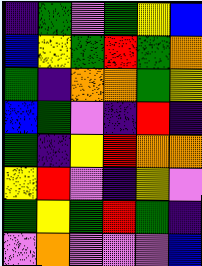[["indigo", "green", "violet", "green", "yellow", "blue"], ["blue", "yellow", "green", "red", "green", "orange"], ["green", "indigo", "orange", "orange", "green", "yellow"], ["blue", "green", "violet", "indigo", "red", "indigo"], ["green", "indigo", "yellow", "red", "orange", "orange"], ["yellow", "red", "violet", "indigo", "yellow", "violet"], ["green", "yellow", "green", "red", "green", "indigo"], ["violet", "orange", "violet", "violet", "violet", "blue"]]